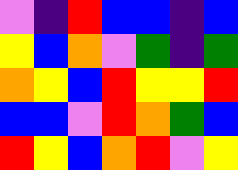[["violet", "indigo", "red", "blue", "blue", "indigo", "blue"], ["yellow", "blue", "orange", "violet", "green", "indigo", "green"], ["orange", "yellow", "blue", "red", "yellow", "yellow", "red"], ["blue", "blue", "violet", "red", "orange", "green", "blue"], ["red", "yellow", "blue", "orange", "red", "violet", "yellow"]]